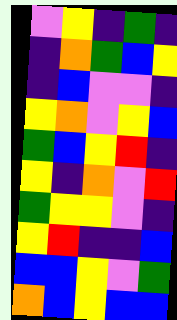[["violet", "yellow", "indigo", "green", "indigo"], ["indigo", "orange", "green", "blue", "yellow"], ["indigo", "blue", "violet", "violet", "indigo"], ["yellow", "orange", "violet", "yellow", "blue"], ["green", "blue", "yellow", "red", "indigo"], ["yellow", "indigo", "orange", "violet", "red"], ["green", "yellow", "yellow", "violet", "indigo"], ["yellow", "red", "indigo", "indigo", "blue"], ["blue", "blue", "yellow", "violet", "green"], ["orange", "blue", "yellow", "blue", "blue"]]